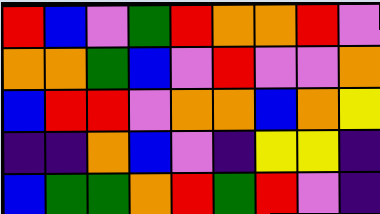[["red", "blue", "violet", "green", "red", "orange", "orange", "red", "violet"], ["orange", "orange", "green", "blue", "violet", "red", "violet", "violet", "orange"], ["blue", "red", "red", "violet", "orange", "orange", "blue", "orange", "yellow"], ["indigo", "indigo", "orange", "blue", "violet", "indigo", "yellow", "yellow", "indigo"], ["blue", "green", "green", "orange", "red", "green", "red", "violet", "indigo"]]